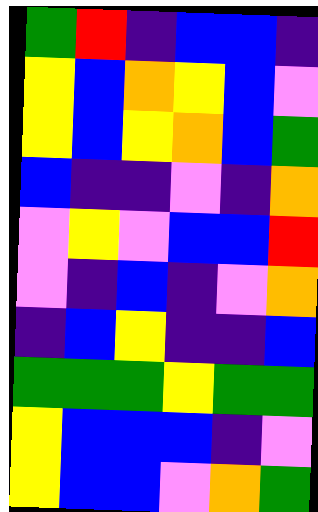[["green", "red", "indigo", "blue", "blue", "indigo"], ["yellow", "blue", "orange", "yellow", "blue", "violet"], ["yellow", "blue", "yellow", "orange", "blue", "green"], ["blue", "indigo", "indigo", "violet", "indigo", "orange"], ["violet", "yellow", "violet", "blue", "blue", "red"], ["violet", "indigo", "blue", "indigo", "violet", "orange"], ["indigo", "blue", "yellow", "indigo", "indigo", "blue"], ["green", "green", "green", "yellow", "green", "green"], ["yellow", "blue", "blue", "blue", "indigo", "violet"], ["yellow", "blue", "blue", "violet", "orange", "green"]]